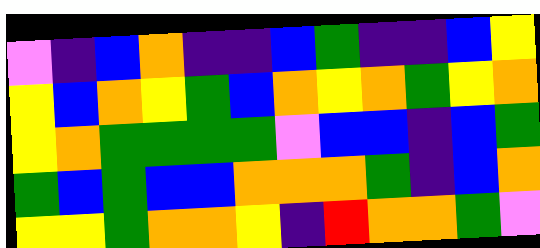[["violet", "indigo", "blue", "orange", "indigo", "indigo", "blue", "green", "indigo", "indigo", "blue", "yellow"], ["yellow", "blue", "orange", "yellow", "green", "blue", "orange", "yellow", "orange", "green", "yellow", "orange"], ["yellow", "orange", "green", "green", "green", "green", "violet", "blue", "blue", "indigo", "blue", "green"], ["green", "blue", "green", "blue", "blue", "orange", "orange", "orange", "green", "indigo", "blue", "orange"], ["yellow", "yellow", "green", "orange", "orange", "yellow", "indigo", "red", "orange", "orange", "green", "violet"]]